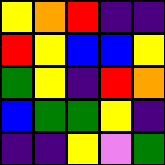[["yellow", "orange", "red", "indigo", "indigo"], ["red", "yellow", "blue", "blue", "yellow"], ["green", "yellow", "indigo", "red", "orange"], ["blue", "green", "green", "yellow", "indigo"], ["indigo", "indigo", "yellow", "violet", "green"]]